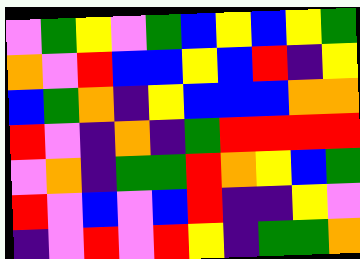[["violet", "green", "yellow", "violet", "green", "blue", "yellow", "blue", "yellow", "green"], ["orange", "violet", "red", "blue", "blue", "yellow", "blue", "red", "indigo", "yellow"], ["blue", "green", "orange", "indigo", "yellow", "blue", "blue", "blue", "orange", "orange"], ["red", "violet", "indigo", "orange", "indigo", "green", "red", "red", "red", "red"], ["violet", "orange", "indigo", "green", "green", "red", "orange", "yellow", "blue", "green"], ["red", "violet", "blue", "violet", "blue", "red", "indigo", "indigo", "yellow", "violet"], ["indigo", "violet", "red", "violet", "red", "yellow", "indigo", "green", "green", "orange"]]